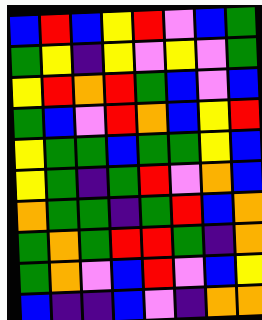[["blue", "red", "blue", "yellow", "red", "violet", "blue", "green"], ["green", "yellow", "indigo", "yellow", "violet", "yellow", "violet", "green"], ["yellow", "red", "orange", "red", "green", "blue", "violet", "blue"], ["green", "blue", "violet", "red", "orange", "blue", "yellow", "red"], ["yellow", "green", "green", "blue", "green", "green", "yellow", "blue"], ["yellow", "green", "indigo", "green", "red", "violet", "orange", "blue"], ["orange", "green", "green", "indigo", "green", "red", "blue", "orange"], ["green", "orange", "green", "red", "red", "green", "indigo", "orange"], ["green", "orange", "violet", "blue", "red", "violet", "blue", "yellow"], ["blue", "indigo", "indigo", "blue", "violet", "indigo", "orange", "orange"]]